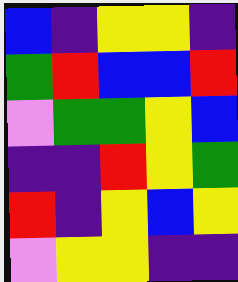[["blue", "indigo", "yellow", "yellow", "indigo"], ["green", "red", "blue", "blue", "red"], ["violet", "green", "green", "yellow", "blue"], ["indigo", "indigo", "red", "yellow", "green"], ["red", "indigo", "yellow", "blue", "yellow"], ["violet", "yellow", "yellow", "indigo", "indigo"]]